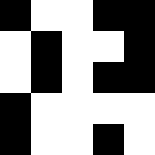[["black", "white", "white", "black", "black"], ["white", "black", "white", "white", "black"], ["white", "black", "white", "black", "black"], ["black", "white", "white", "white", "white"], ["black", "white", "white", "black", "white"]]